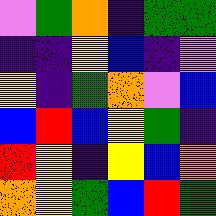[["violet", "green", "orange", "indigo", "green", "green"], ["indigo", "indigo", "yellow", "blue", "indigo", "violet"], ["yellow", "indigo", "green", "orange", "violet", "blue"], ["blue", "red", "blue", "yellow", "green", "indigo"], ["red", "yellow", "indigo", "yellow", "blue", "orange"], ["orange", "yellow", "green", "blue", "red", "green"]]